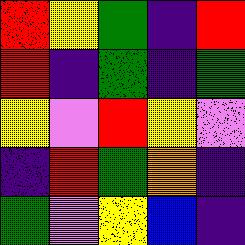[["red", "yellow", "green", "indigo", "red"], ["red", "indigo", "green", "indigo", "green"], ["yellow", "violet", "red", "yellow", "violet"], ["indigo", "red", "green", "orange", "indigo"], ["green", "violet", "yellow", "blue", "indigo"]]